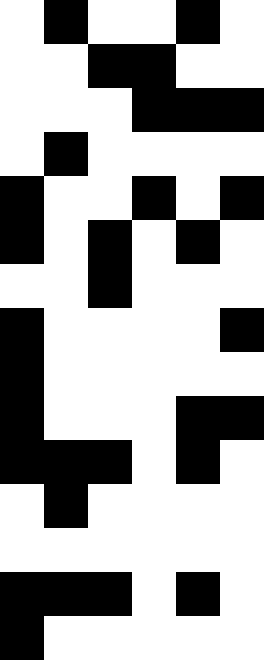[["white", "black", "white", "white", "black", "white"], ["white", "white", "black", "black", "white", "white"], ["white", "white", "white", "black", "black", "black"], ["white", "black", "white", "white", "white", "white"], ["black", "white", "white", "black", "white", "black"], ["black", "white", "black", "white", "black", "white"], ["white", "white", "black", "white", "white", "white"], ["black", "white", "white", "white", "white", "black"], ["black", "white", "white", "white", "white", "white"], ["black", "white", "white", "white", "black", "black"], ["black", "black", "black", "white", "black", "white"], ["white", "black", "white", "white", "white", "white"], ["white", "white", "white", "white", "white", "white"], ["black", "black", "black", "white", "black", "white"], ["black", "white", "white", "white", "white", "white"]]